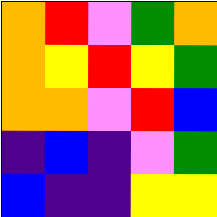[["orange", "red", "violet", "green", "orange"], ["orange", "yellow", "red", "yellow", "green"], ["orange", "orange", "violet", "red", "blue"], ["indigo", "blue", "indigo", "violet", "green"], ["blue", "indigo", "indigo", "yellow", "yellow"]]